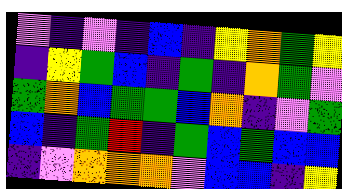[["violet", "indigo", "violet", "indigo", "blue", "indigo", "yellow", "orange", "green", "yellow"], ["indigo", "yellow", "green", "blue", "indigo", "green", "indigo", "orange", "green", "violet"], ["green", "orange", "blue", "green", "green", "blue", "orange", "indigo", "violet", "green"], ["blue", "indigo", "green", "red", "indigo", "green", "blue", "green", "blue", "blue"], ["indigo", "violet", "orange", "orange", "orange", "violet", "blue", "blue", "indigo", "yellow"]]